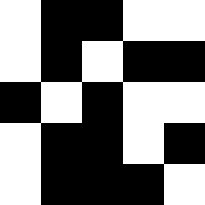[["white", "black", "black", "white", "white"], ["white", "black", "white", "black", "black"], ["black", "white", "black", "white", "white"], ["white", "black", "black", "white", "black"], ["white", "black", "black", "black", "white"]]